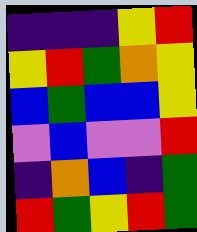[["indigo", "indigo", "indigo", "yellow", "red"], ["yellow", "red", "green", "orange", "yellow"], ["blue", "green", "blue", "blue", "yellow"], ["violet", "blue", "violet", "violet", "red"], ["indigo", "orange", "blue", "indigo", "green"], ["red", "green", "yellow", "red", "green"]]